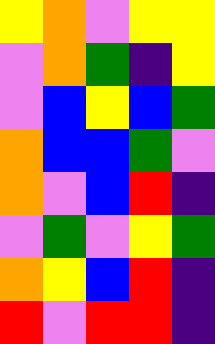[["yellow", "orange", "violet", "yellow", "yellow"], ["violet", "orange", "green", "indigo", "yellow"], ["violet", "blue", "yellow", "blue", "green"], ["orange", "blue", "blue", "green", "violet"], ["orange", "violet", "blue", "red", "indigo"], ["violet", "green", "violet", "yellow", "green"], ["orange", "yellow", "blue", "red", "indigo"], ["red", "violet", "red", "red", "indigo"]]